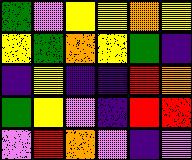[["green", "violet", "yellow", "yellow", "orange", "yellow"], ["yellow", "green", "orange", "yellow", "green", "indigo"], ["indigo", "yellow", "indigo", "indigo", "red", "orange"], ["green", "yellow", "violet", "indigo", "red", "red"], ["violet", "red", "orange", "violet", "indigo", "violet"]]